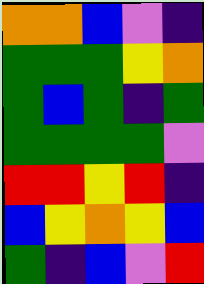[["orange", "orange", "blue", "violet", "indigo"], ["green", "green", "green", "yellow", "orange"], ["green", "blue", "green", "indigo", "green"], ["green", "green", "green", "green", "violet"], ["red", "red", "yellow", "red", "indigo"], ["blue", "yellow", "orange", "yellow", "blue"], ["green", "indigo", "blue", "violet", "red"]]